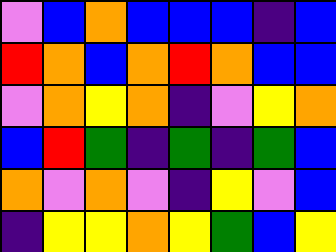[["violet", "blue", "orange", "blue", "blue", "blue", "indigo", "blue"], ["red", "orange", "blue", "orange", "red", "orange", "blue", "blue"], ["violet", "orange", "yellow", "orange", "indigo", "violet", "yellow", "orange"], ["blue", "red", "green", "indigo", "green", "indigo", "green", "blue"], ["orange", "violet", "orange", "violet", "indigo", "yellow", "violet", "blue"], ["indigo", "yellow", "yellow", "orange", "yellow", "green", "blue", "yellow"]]